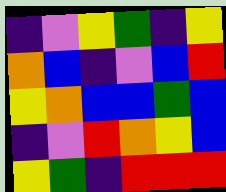[["indigo", "violet", "yellow", "green", "indigo", "yellow"], ["orange", "blue", "indigo", "violet", "blue", "red"], ["yellow", "orange", "blue", "blue", "green", "blue"], ["indigo", "violet", "red", "orange", "yellow", "blue"], ["yellow", "green", "indigo", "red", "red", "red"]]